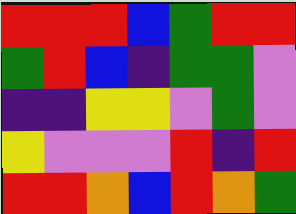[["red", "red", "red", "blue", "green", "red", "red"], ["green", "red", "blue", "indigo", "green", "green", "violet"], ["indigo", "indigo", "yellow", "yellow", "violet", "green", "violet"], ["yellow", "violet", "violet", "violet", "red", "indigo", "red"], ["red", "red", "orange", "blue", "red", "orange", "green"]]